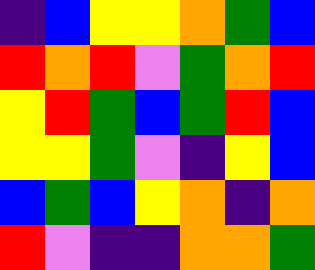[["indigo", "blue", "yellow", "yellow", "orange", "green", "blue"], ["red", "orange", "red", "violet", "green", "orange", "red"], ["yellow", "red", "green", "blue", "green", "red", "blue"], ["yellow", "yellow", "green", "violet", "indigo", "yellow", "blue"], ["blue", "green", "blue", "yellow", "orange", "indigo", "orange"], ["red", "violet", "indigo", "indigo", "orange", "orange", "green"]]